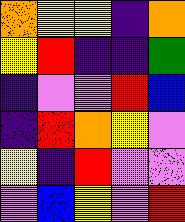[["orange", "yellow", "yellow", "indigo", "orange"], ["yellow", "red", "indigo", "indigo", "green"], ["indigo", "violet", "violet", "red", "blue"], ["indigo", "red", "orange", "yellow", "violet"], ["yellow", "indigo", "red", "violet", "violet"], ["violet", "blue", "yellow", "violet", "red"]]